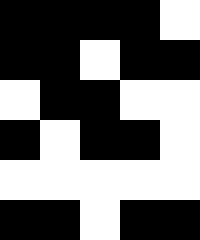[["black", "black", "black", "black", "white"], ["black", "black", "white", "black", "black"], ["white", "black", "black", "white", "white"], ["black", "white", "black", "black", "white"], ["white", "white", "white", "white", "white"], ["black", "black", "white", "black", "black"]]